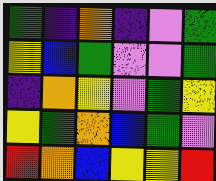[["green", "indigo", "orange", "indigo", "violet", "green"], ["yellow", "blue", "green", "violet", "violet", "green"], ["indigo", "orange", "yellow", "violet", "green", "yellow"], ["yellow", "green", "orange", "blue", "green", "violet"], ["red", "orange", "blue", "yellow", "yellow", "red"]]